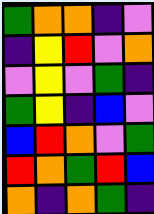[["green", "orange", "orange", "indigo", "violet"], ["indigo", "yellow", "red", "violet", "orange"], ["violet", "yellow", "violet", "green", "indigo"], ["green", "yellow", "indigo", "blue", "violet"], ["blue", "red", "orange", "violet", "green"], ["red", "orange", "green", "red", "blue"], ["orange", "indigo", "orange", "green", "indigo"]]